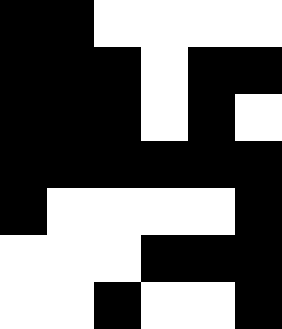[["black", "black", "white", "white", "white", "white"], ["black", "black", "black", "white", "black", "black"], ["black", "black", "black", "white", "black", "white"], ["black", "black", "black", "black", "black", "black"], ["black", "white", "white", "white", "white", "black"], ["white", "white", "white", "black", "black", "black"], ["white", "white", "black", "white", "white", "black"]]